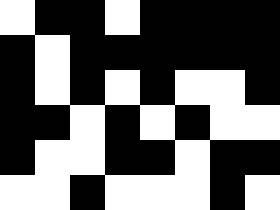[["white", "black", "black", "white", "black", "black", "black", "black"], ["black", "white", "black", "black", "black", "black", "black", "black"], ["black", "white", "black", "white", "black", "white", "white", "black"], ["black", "black", "white", "black", "white", "black", "white", "white"], ["black", "white", "white", "black", "black", "white", "black", "black"], ["white", "white", "black", "white", "white", "white", "black", "white"]]